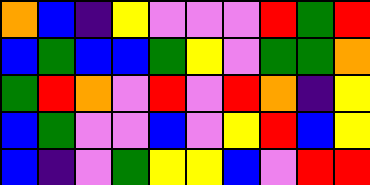[["orange", "blue", "indigo", "yellow", "violet", "violet", "violet", "red", "green", "red"], ["blue", "green", "blue", "blue", "green", "yellow", "violet", "green", "green", "orange"], ["green", "red", "orange", "violet", "red", "violet", "red", "orange", "indigo", "yellow"], ["blue", "green", "violet", "violet", "blue", "violet", "yellow", "red", "blue", "yellow"], ["blue", "indigo", "violet", "green", "yellow", "yellow", "blue", "violet", "red", "red"]]